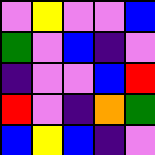[["violet", "yellow", "violet", "violet", "blue"], ["green", "violet", "blue", "indigo", "violet"], ["indigo", "violet", "violet", "blue", "red"], ["red", "violet", "indigo", "orange", "green"], ["blue", "yellow", "blue", "indigo", "violet"]]